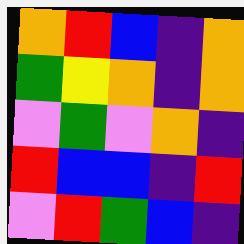[["orange", "red", "blue", "indigo", "orange"], ["green", "yellow", "orange", "indigo", "orange"], ["violet", "green", "violet", "orange", "indigo"], ["red", "blue", "blue", "indigo", "red"], ["violet", "red", "green", "blue", "indigo"]]